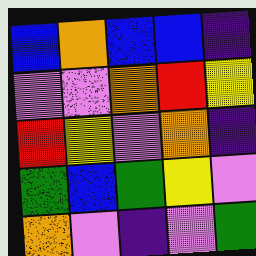[["blue", "orange", "blue", "blue", "indigo"], ["violet", "violet", "orange", "red", "yellow"], ["red", "yellow", "violet", "orange", "indigo"], ["green", "blue", "green", "yellow", "violet"], ["orange", "violet", "indigo", "violet", "green"]]